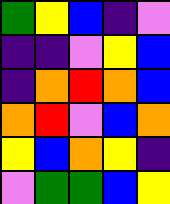[["green", "yellow", "blue", "indigo", "violet"], ["indigo", "indigo", "violet", "yellow", "blue"], ["indigo", "orange", "red", "orange", "blue"], ["orange", "red", "violet", "blue", "orange"], ["yellow", "blue", "orange", "yellow", "indigo"], ["violet", "green", "green", "blue", "yellow"]]